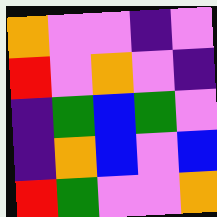[["orange", "violet", "violet", "indigo", "violet"], ["red", "violet", "orange", "violet", "indigo"], ["indigo", "green", "blue", "green", "violet"], ["indigo", "orange", "blue", "violet", "blue"], ["red", "green", "violet", "violet", "orange"]]